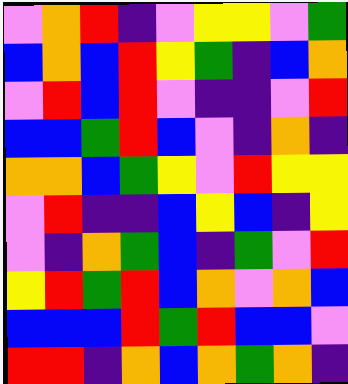[["violet", "orange", "red", "indigo", "violet", "yellow", "yellow", "violet", "green"], ["blue", "orange", "blue", "red", "yellow", "green", "indigo", "blue", "orange"], ["violet", "red", "blue", "red", "violet", "indigo", "indigo", "violet", "red"], ["blue", "blue", "green", "red", "blue", "violet", "indigo", "orange", "indigo"], ["orange", "orange", "blue", "green", "yellow", "violet", "red", "yellow", "yellow"], ["violet", "red", "indigo", "indigo", "blue", "yellow", "blue", "indigo", "yellow"], ["violet", "indigo", "orange", "green", "blue", "indigo", "green", "violet", "red"], ["yellow", "red", "green", "red", "blue", "orange", "violet", "orange", "blue"], ["blue", "blue", "blue", "red", "green", "red", "blue", "blue", "violet"], ["red", "red", "indigo", "orange", "blue", "orange", "green", "orange", "indigo"]]